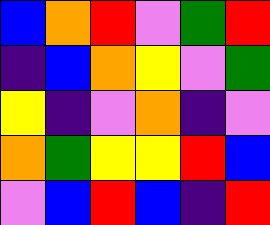[["blue", "orange", "red", "violet", "green", "red"], ["indigo", "blue", "orange", "yellow", "violet", "green"], ["yellow", "indigo", "violet", "orange", "indigo", "violet"], ["orange", "green", "yellow", "yellow", "red", "blue"], ["violet", "blue", "red", "blue", "indigo", "red"]]